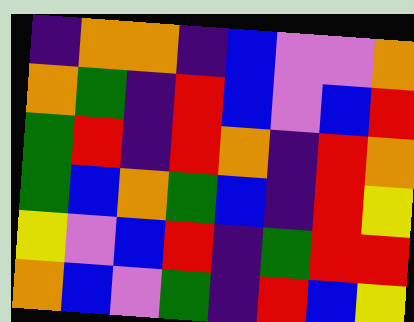[["indigo", "orange", "orange", "indigo", "blue", "violet", "violet", "orange"], ["orange", "green", "indigo", "red", "blue", "violet", "blue", "red"], ["green", "red", "indigo", "red", "orange", "indigo", "red", "orange"], ["green", "blue", "orange", "green", "blue", "indigo", "red", "yellow"], ["yellow", "violet", "blue", "red", "indigo", "green", "red", "red"], ["orange", "blue", "violet", "green", "indigo", "red", "blue", "yellow"]]